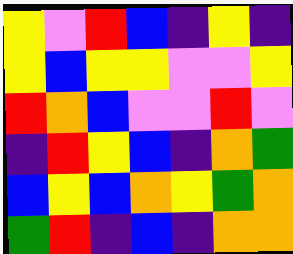[["yellow", "violet", "red", "blue", "indigo", "yellow", "indigo"], ["yellow", "blue", "yellow", "yellow", "violet", "violet", "yellow"], ["red", "orange", "blue", "violet", "violet", "red", "violet"], ["indigo", "red", "yellow", "blue", "indigo", "orange", "green"], ["blue", "yellow", "blue", "orange", "yellow", "green", "orange"], ["green", "red", "indigo", "blue", "indigo", "orange", "orange"]]